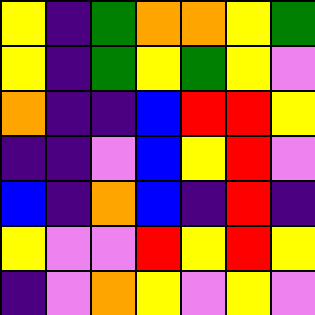[["yellow", "indigo", "green", "orange", "orange", "yellow", "green"], ["yellow", "indigo", "green", "yellow", "green", "yellow", "violet"], ["orange", "indigo", "indigo", "blue", "red", "red", "yellow"], ["indigo", "indigo", "violet", "blue", "yellow", "red", "violet"], ["blue", "indigo", "orange", "blue", "indigo", "red", "indigo"], ["yellow", "violet", "violet", "red", "yellow", "red", "yellow"], ["indigo", "violet", "orange", "yellow", "violet", "yellow", "violet"]]